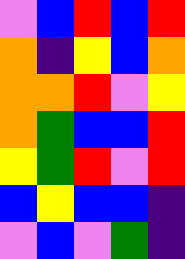[["violet", "blue", "red", "blue", "red"], ["orange", "indigo", "yellow", "blue", "orange"], ["orange", "orange", "red", "violet", "yellow"], ["orange", "green", "blue", "blue", "red"], ["yellow", "green", "red", "violet", "red"], ["blue", "yellow", "blue", "blue", "indigo"], ["violet", "blue", "violet", "green", "indigo"]]